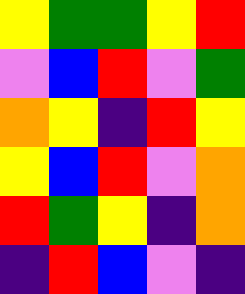[["yellow", "green", "green", "yellow", "red"], ["violet", "blue", "red", "violet", "green"], ["orange", "yellow", "indigo", "red", "yellow"], ["yellow", "blue", "red", "violet", "orange"], ["red", "green", "yellow", "indigo", "orange"], ["indigo", "red", "blue", "violet", "indigo"]]